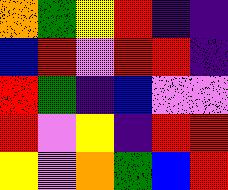[["orange", "green", "yellow", "red", "indigo", "indigo"], ["blue", "red", "violet", "red", "red", "indigo"], ["red", "green", "indigo", "blue", "violet", "violet"], ["red", "violet", "yellow", "indigo", "red", "red"], ["yellow", "violet", "orange", "green", "blue", "red"]]